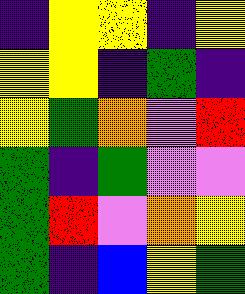[["indigo", "yellow", "yellow", "indigo", "yellow"], ["yellow", "yellow", "indigo", "green", "indigo"], ["yellow", "green", "orange", "violet", "red"], ["green", "indigo", "green", "violet", "violet"], ["green", "red", "violet", "orange", "yellow"], ["green", "indigo", "blue", "yellow", "green"]]